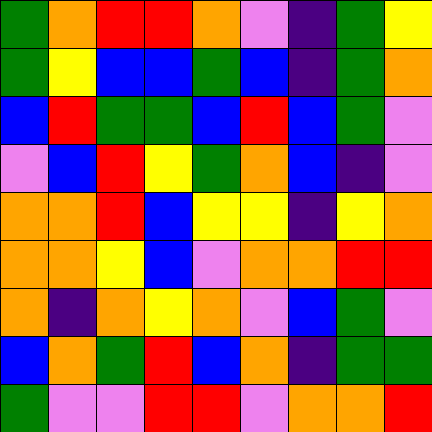[["green", "orange", "red", "red", "orange", "violet", "indigo", "green", "yellow"], ["green", "yellow", "blue", "blue", "green", "blue", "indigo", "green", "orange"], ["blue", "red", "green", "green", "blue", "red", "blue", "green", "violet"], ["violet", "blue", "red", "yellow", "green", "orange", "blue", "indigo", "violet"], ["orange", "orange", "red", "blue", "yellow", "yellow", "indigo", "yellow", "orange"], ["orange", "orange", "yellow", "blue", "violet", "orange", "orange", "red", "red"], ["orange", "indigo", "orange", "yellow", "orange", "violet", "blue", "green", "violet"], ["blue", "orange", "green", "red", "blue", "orange", "indigo", "green", "green"], ["green", "violet", "violet", "red", "red", "violet", "orange", "orange", "red"]]